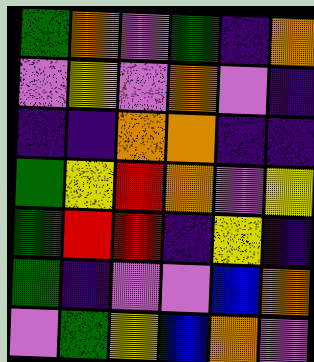[["green", "orange", "violet", "green", "indigo", "orange"], ["violet", "yellow", "violet", "orange", "violet", "indigo"], ["indigo", "indigo", "orange", "orange", "indigo", "indigo"], ["green", "yellow", "red", "orange", "violet", "yellow"], ["green", "red", "red", "indigo", "yellow", "indigo"], ["green", "indigo", "violet", "violet", "blue", "orange"], ["violet", "green", "yellow", "blue", "orange", "violet"]]